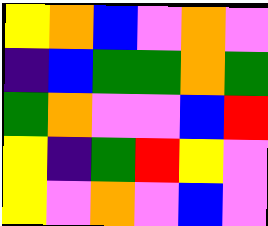[["yellow", "orange", "blue", "violet", "orange", "violet"], ["indigo", "blue", "green", "green", "orange", "green"], ["green", "orange", "violet", "violet", "blue", "red"], ["yellow", "indigo", "green", "red", "yellow", "violet"], ["yellow", "violet", "orange", "violet", "blue", "violet"]]